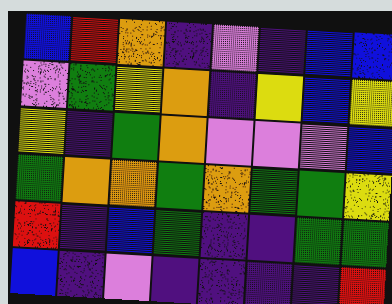[["blue", "red", "orange", "indigo", "violet", "indigo", "blue", "blue"], ["violet", "green", "yellow", "orange", "indigo", "yellow", "blue", "yellow"], ["yellow", "indigo", "green", "orange", "violet", "violet", "violet", "blue"], ["green", "orange", "orange", "green", "orange", "green", "green", "yellow"], ["red", "indigo", "blue", "green", "indigo", "indigo", "green", "green"], ["blue", "indigo", "violet", "indigo", "indigo", "indigo", "indigo", "red"]]